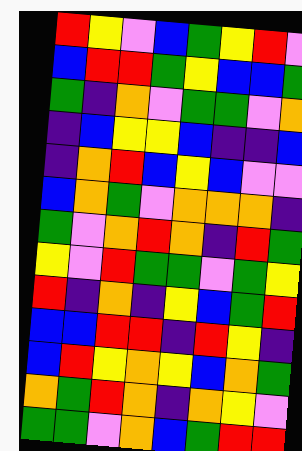[["red", "yellow", "violet", "blue", "green", "yellow", "red", "violet"], ["blue", "red", "red", "green", "yellow", "blue", "blue", "green"], ["green", "indigo", "orange", "violet", "green", "green", "violet", "orange"], ["indigo", "blue", "yellow", "yellow", "blue", "indigo", "indigo", "blue"], ["indigo", "orange", "red", "blue", "yellow", "blue", "violet", "violet"], ["blue", "orange", "green", "violet", "orange", "orange", "orange", "indigo"], ["green", "violet", "orange", "red", "orange", "indigo", "red", "green"], ["yellow", "violet", "red", "green", "green", "violet", "green", "yellow"], ["red", "indigo", "orange", "indigo", "yellow", "blue", "green", "red"], ["blue", "blue", "red", "red", "indigo", "red", "yellow", "indigo"], ["blue", "red", "yellow", "orange", "yellow", "blue", "orange", "green"], ["orange", "green", "red", "orange", "indigo", "orange", "yellow", "violet"], ["green", "green", "violet", "orange", "blue", "green", "red", "red"]]